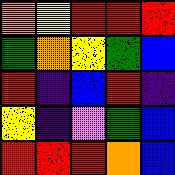[["orange", "yellow", "red", "red", "red"], ["green", "orange", "yellow", "green", "blue"], ["red", "indigo", "blue", "red", "indigo"], ["yellow", "indigo", "violet", "green", "blue"], ["red", "red", "red", "orange", "blue"]]